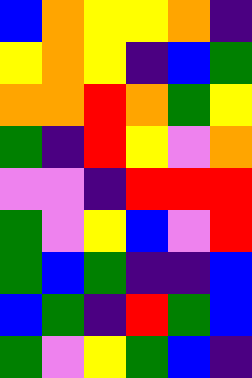[["blue", "orange", "yellow", "yellow", "orange", "indigo"], ["yellow", "orange", "yellow", "indigo", "blue", "green"], ["orange", "orange", "red", "orange", "green", "yellow"], ["green", "indigo", "red", "yellow", "violet", "orange"], ["violet", "violet", "indigo", "red", "red", "red"], ["green", "violet", "yellow", "blue", "violet", "red"], ["green", "blue", "green", "indigo", "indigo", "blue"], ["blue", "green", "indigo", "red", "green", "blue"], ["green", "violet", "yellow", "green", "blue", "indigo"]]